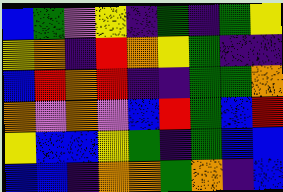[["blue", "green", "violet", "yellow", "indigo", "green", "indigo", "green", "yellow"], ["yellow", "orange", "indigo", "red", "orange", "yellow", "green", "indigo", "indigo"], ["blue", "red", "orange", "red", "indigo", "indigo", "green", "green", "orange"], ["orange", "violet", "orange", "violet", "blue", "red", "green", "blue", "red"], ["yellow", "blue", "blue", "yellow", "green", "indigo", "green", "blue", "blue"], ["blue", "blue", "indigo", "orange", "orange", "green", "orange", "indigo", "blue"]]